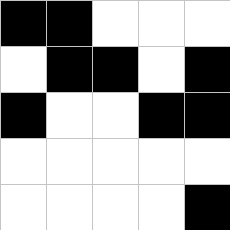[["black", "black", "white", "white", "white"], ["white", "black", "black", "white", "black"], ["black", "white", "white", "black", "black"], ["white", "white", "white", "white", "white"], ["white", "white", "white", "white", "black"]]